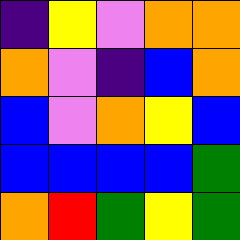[["indigo", "yellow", "violet", "orange", "orange"], ["orange", "violet", "indigo", "blue", "orange"], ["blue", "violet", "orange", "yellow", "blue"], ["blue", "blue", "blue", "blue", "green"], ["orange", "red", "green", "yellow", "green"]]